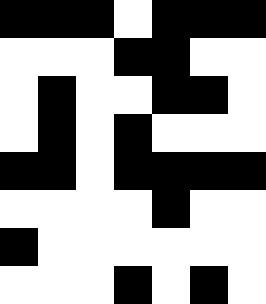[["black", "black", "black", "white", "black", "black", "black"], ["white", "white", "white", "black", "black", "white", "white"], ["white", "black", "white", "white", "black", "black", "white"], ["white", "black", "white", "black", "white", "white", "white"], ["black", "black", "white", "black", "black", "black", "black"], ["white", "white", "white", "white", "black", "white", "white"], ["black", "white", "white", "white", "white", "white", "white"], ["white", "white", "white", "black", "white", "black", "white"]]